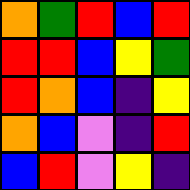[["orange", "green", "red", "blue", "red"], ["red", "red", "blue", "yellow", "green"], ["red", "orange", "blue", "indigo", "yellow"], ["orange", "blue", "violet", "indigo", "red"], ["blue", "red", "violet", "yellow", "indigo"]]